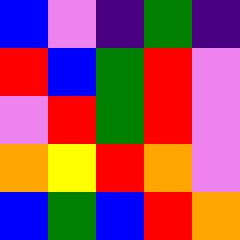[["blue", "violet", "indigo", "green", "indigo"], ["red", "blue", "green", "red", "violet"], ["violet", "red", "green", "red", "violet"], ["orange", "yellow", "red", "orange", "violet"], ["blue", "green", "blue", "red", "orange"]]